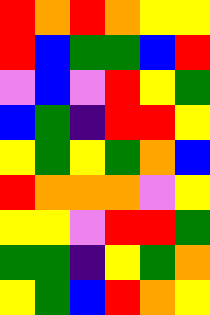[["red", "orange", "red", "orange", "yellow", "yellow"], ["red", "blue", "green", "green", "blue", "red"], ["violet", "blue", "violet", "red", "yellow", "green"], ["blue", "green", "indigo", "red", "red", "yellow"], ["yellow", "green", "yellow", "green", "orange", "blue"], ["red", "orange", "orange", "orange", "violet", "yellow"], ["yellow", "yellow", "violet", "red", "red", "green"], ["green", "green", "indigo", "yellow", "green", "orange"], ["yellow", "green", "blue", "red", "orange", "yellow"]]